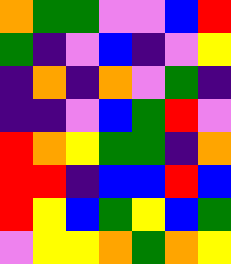[["orange", "green", "green", "violet", "violet", "blue", "red"], ["green", "indigo", "violet", "blue", "indigo", "violet", "yellow"], ["indigo", "orange", "indigo", "orange", "violet", "green", "indigo"], ["indigo", "indigo", "violet", "blue", "green", "red", "violet"], ["red", "orange", "yellow", "green", "green", "indigo", "orange"], ["red", "red", "indigo", "blue", "blue", "red", "blue"], ["red", "yellow", "blue", "green", "yellow", "blue", "green"], ["violet", "yellow", "yellow", "orange", "green", "orange", "yellow"]]